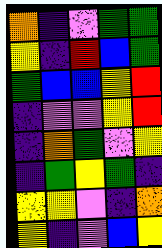[["orange", "indigo", "violet", "green", "green"], ["yellow", "indigo", "red", "blue", "green"], ["green", "blue", "blue", "yellow", "red"], ["indigo", "violet", "violet", "yellow", "red"], ["indigo", "orange", "green", "violet", "yellow"], ["indigo", "green", "yellow", "green", "indigo"], ["yellow", "yellow", "violet", "indigo", "orange"], ["yellow", "indigo", "violet", "blue", "yellow"]]